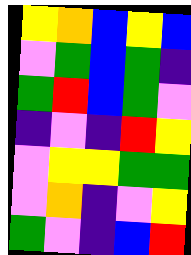[["yellow", "orange", "blue", "yellow", "blue"], ["violet", "green", "blue", "green", "indigo"], ["green", "red", "blue", "green", "violet"], ["indigo", "violet", "indigo", "red", "yellow"], ["violet", "yellow", "yellow", "green", "green"], ["violet", "orange", "indigo", "violet", "yellow"], ["green", "violet", "indigo", "blue", "red"]]